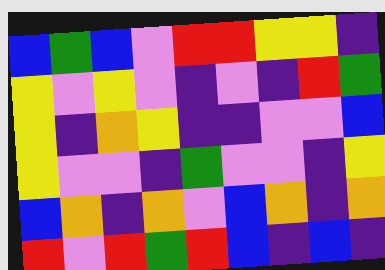[["blue", "green", "blue", "violet", "red", "red", "yellow", "yellow", "indigo"], ["yellow", "violet", "yellow", "violet", "indigo", "violet", "indigo", "red", "green"], ["yellow", "indigo", "orange", "yellow", "indigo", "indigo", "violet", "violet", "blue"], ["yellow", "violet", "violet", "indigo", "green", "violet", "violet", "indigo", "yellow"], ["blue", "orange", "indigo", "orange", "violet", "blue", "orange", "indigo", "orange"], ["red", "violet", "red", "green", "red", "blue", "indigo", "blue", "indigo"]]